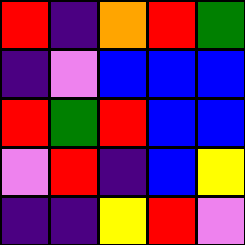[["red", "indigo", "orange", "red", "green"], ["indigo", "violet", "blue", "blue", "blue"], ["red", "green", "red", "blue", "blue"], ["violet", "red", "indigo", "blue", "yellow"], ["indigo", "indigo", "yellow", "red", "violet"]]